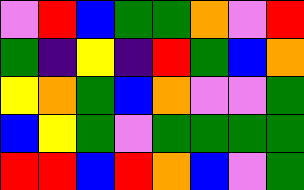[["violet", "red", "blue", "green", "green", "orange", "violet", "red"], ["green", "indigo", "yellow", "indigo", "red", "green", "blue", "orange"], ["yellow", "orange", "green", "blue", "orange", "violet", "violet", "green"], ["blue", "yellow", "green", "violet", "green", "green", "green", "green"], ["red", "red", "blue", "red", "orange", "blue", "violet", "green"]]